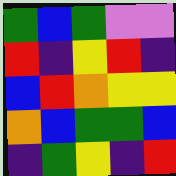[["green", "blue", "green", "violet", "violet"], ["red", "indigo", "yellow", "red", "indigo"], ["blue", "red", "orange", "yellow", "yellow"], ["orange", "blue", "green", "green", "blue"], ["indigo", "green", "yellow", "indigo", "red"]]